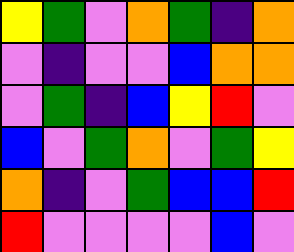[["yellow", "green", "violet", "orange", "green", "indigo", "orange"], ["violet", "indigo", "violet", "violet", "blue", "orange", "orange"], ["violet", "green", "indigo", "blue", "yellow", "red", "violet"], ["blue", "violet", "green", "orange", "violet", "green", "yellow"], ["orange", "indigo", "violet", "green", "blue", "blue", "red"], ["red", "violet", "violet", "violet", "violet", "blue", "violet"]]